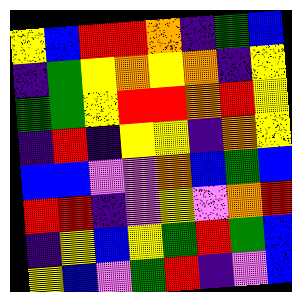[["yellow", "blue", "red", "red", "orange", "indigo", "green", "blue"], ["indigo", "green", "yellow", "orange", "yellow", "orange", "indigo", "yellow"], ["green", "green", "yellow", "red", "red", "orange", "red", "yellow"], ["indigo", "red", "indigo", "yellow", "yellow", "indigo", "orange", "yellow"], ["blue", "blue", "violet", "violet", "orange", "blue", "green", "blue"], ["red", "red", "indigo", "violet", "yellow", "violet", "orange", "red"], ["indigo", "yellow", "blue", "yellow", "green", "red", "green", "blue"], ["yellow", "blue", "violet", "green", "red", "indigo", "violet", "blue"]]